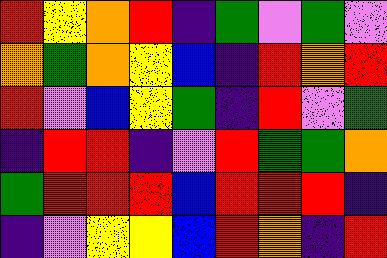[["red", "yellow", "orange", "red", "indigo", "green", "violet", "green", "violet"], ["orange", "green", "orange", "yellow", "blue", "indigo", "red", "orange", "red"], ["red", "violet", "blue", "yellow", "green", "indigo", "red", "violet", "green"], ["indigo", "red", "red", "indigo", "violet", "red", "green", "green", "orange"], ["green", "red", "red", "red", "blue", "red", "red", "red", "indigo"], ["indigo", "violet", "yellow", "yellow", "blue", "red", "orange", "indigo", "red"]]